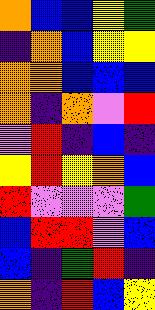[["orange", "blue", "blue", "yellow", "green"], ["indigo", "orange", "blue", "yellow", "yellow"], ["orange", "orange", "blue", "blue", "blue"], ["orange", "indigo", "orange", "violet", "red"], ["violet", "red", "indigo", "blue", "indigo"], ["yellow", "red", "yellow", "orange", "blue"], ["red", "violet", "violet", "violet", "green"], ["blue", "red", "red", "violet", "blue"], ["blue", "indigo", "green", "red", "indigo"], ["orange", "indigo", "red", "blue", "yellow"]]